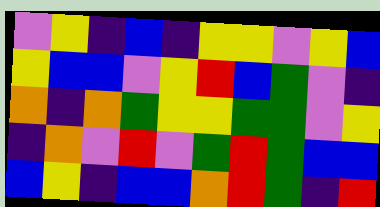[["violet", "yellow", "indigo", "blue", "indigo", "yellow", "yellow", "violet", "yellow", "blue"], ["yellow", "blue", "blue", "violet", "yellow", "red", "blue", "green", "violet", "indigo"], ["orange", "indigo", "orange", "green", "yellow", "yellow", "green", "green", "violet", "yellow"], ["indigo", "orange", "violet", "red", "violet", "green", "red", "green", "blue", "blue"], ["blue", "yellow", "indigo", "blue", "blue", "orange", "red", "green", "indigo", "red"]]